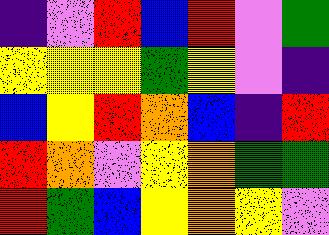[["indigo", "violet", "red", "blue", "red", "violet", "green"], ["yellow", "yellow", "yellow", "green", "yellow", "violet", "indigo"], ["blue", "yellow", "red", "orange", "blue", "indigo", "red"], ["red", "orange", "violet", "yellow", "orange", "green", "green"], ["red", "green", "blue", "yellow", "orange", "yellow", "violet"]]